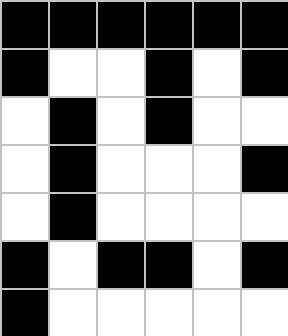[["black", "black", "black", "black", "black", "black"], ["black", "white", "white", "black", "white", "black"], ["white", "black", "white", "black", "white", "white"], ["white", "black", "white", "white", "white", "black"], ["white", "black", "white", "white", "white", "white"], ["black", "white", "black", "black", "white", "black"], ["black", "white", "white", "white", "white", "white"]]